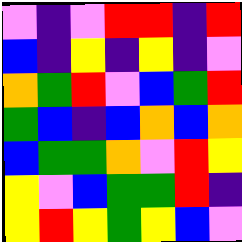[["violet", "indigo", "violet", "red", "red", "indigo", "red"], ["blue", "indigo", "yellow", "indigo", "yellow", "indigo", "violet"], ["orange", "green", "red", "violet", "blue", "green", "red"], ["green", "blue", "indigo", "blue", "orange", "blue", "orange"], ["blue", "green", "green", "orange", "violet", "red", "yellow"], ["yellow", "violet", "blue", "green", "green", "red", "indigo"], ["yellow", "red", "yellow", "green", "yellow", "blue", "violet"]]